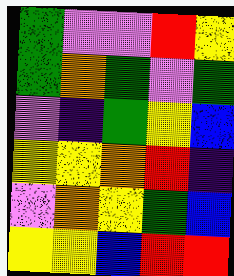[["green", "violet", "violet", "red", "yellow"], ["green", "orange", "green", "violet", "green"], ["violet", "indigo", "green", "yellow", "blue"], ["yellow", "yellow", "orange", "red", "indigo"], ["violet", "orange", "yellow", "green", "blue"], ["yellow", "yellow", "blue", "red", "red"]]